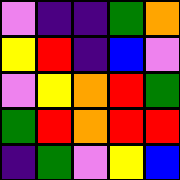[["violet", "indigo", "indigo", "green", "orange"], ["yellow", "red", "indigo", "blue", "violet"], ["violet", "yellow", "orange", "red", "green"], ["green", "red", "orange", "red", "red"], ["indigo", "green", "violet", "yellow", "blue"]]